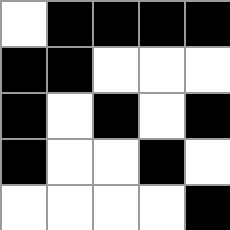[["white", "black", "black", "black", "black"], ["black", "black", "white", "white", "white"], ["black", "white", "black", "white", "black"], ["black", "white", "white", "black", "white"], ["white", "white", "white", "white", "black"]]